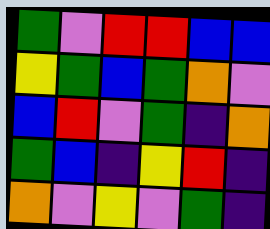[["green", "violet", "red", "red", "blue", "blue"], ["yellow", "green", "blue", "green", "orange", "violet"], ["blue", "red", "violet", "green", "indigo", "orange"], ["green", "blue", "indigo", "yellow", "red", "indigo"], ["orange", "violet", "yellow", "violet", "green", "indigo"]]